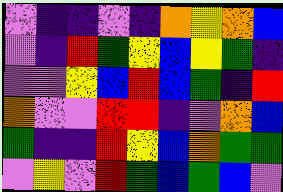[["violet", "indigo", "indigo", "violet", "indigo", "orange", "yellow", "orange", "blue"], ["violet", "indigo", "red", "green", "yellow", "blue", "yellow", "green", "indigo"], ["violet", "violet", "yellow", "blue", "red", "blue", "green", "indigo", "red"], ["orange", "violet", "violet", "red", "red", "indigo", "violet", "orange", "blue"], ["green", "indigo", "indigo", "red", "yellow", "blue", "orange", "green", "green"], ["violet", "yellow", "violet", "red", "green", "blue", "green", "blue", "violet"]]